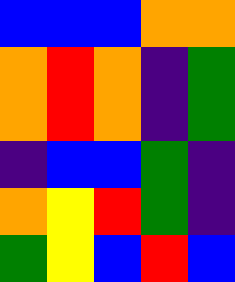[["blue", "blue", "blue", "orange", "orange"], ["orange", "red", "orange", "indigo", "green"], ["orange", "red", "orange", "indigo", "green"], ["indigo", "blue", "blue", "green", "indigo"], ["orange", "yellow", "red", "green", "indigo"], ["green", "yellow", "blue", "red", "blue"]]